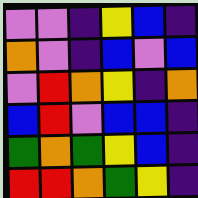[["violet", "violet", "indigo", "yellow", "blue", "indigo"], ["orange", "violet", "indigo", "blue", "violet", "blue"], ["violet", "red", "orange", "yellow", "indigo", "orange"], ["blue", "red", "violet", "blue", "blue", "indigo"], ["green", "orange", "green", "yellow", "blue", "indigo"], ["red", "red", "orange", "green", "yellow", "indigo"]]